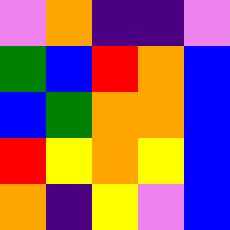[["violet", "orange", "indigo", "indigo", "violet"], ["green", "blue", "red", "orange", "blue"], ["blue", "green", "orange", "orange", "blue"], ["red", "yellow", "orange", "yellow", "blue"], ["orange", "indigo", "yellow", "violet", "blue"]]